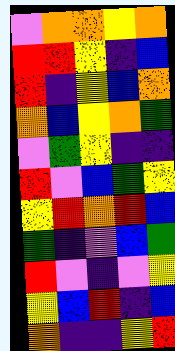[["violet", "orange", "orange", "yellow", "orange"], ["red", "red", "yellow", "indigo", "blue"], ["red", "indigo", "yellow", "blue", "orange"], ["orange", "blue", "yellow", "orange", "green"], ["violet", "green", "yellow", "indigo", "indigo"], ["red", "violet", "blue", "green", "yellow"], ["yellow", "red", "orange", "red", "blue"], ["green", "indigo", "violet", "blue", "green"], ["red", "violet", "indigo", "violet", "yellow"], ["yellow", "blue", "red", "indigo", "blue"], ["orange", "indigo", "indigo", "yellow", "red"]]